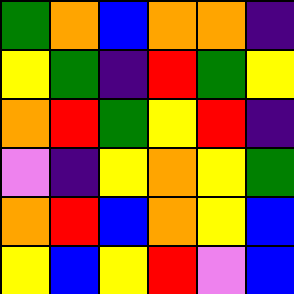[["green", "orange", "blue", "orange", "orange", "indigo"], ["yellow", "green", "indigo", "red", "green", "yellow"], ["orange", "red", "green", "yellow", "red", "indigo"], ["violet", "indigo", "yellow", "orange", "yellow", "green"], ["orange", "red", "blue", "orange", "yellow", "blue"], ["yellow", "blue", "yellow", "red", "violet", "blue"]]